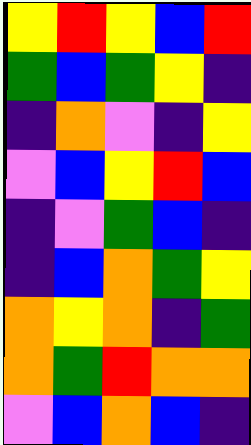[["yellow", "red", "yellow", "blue", "red"], ["green", "blue", "green", "yellow", "indigo"], ["indigo", "orange", "violet", "indigo", "yellow"], ["violet", "blue", "yellow", "red", "blue"], ["indigo", "violet", "green", "blue", "indigo"], ["indigo", "blue", "orange", "green", "yellow"], ["orange", "yellow", "orange", "indigo", "green"], ["orange", "green", "red", "orange", "orange"], ["violet", "blue", "orange", "blue", "indigo"]]